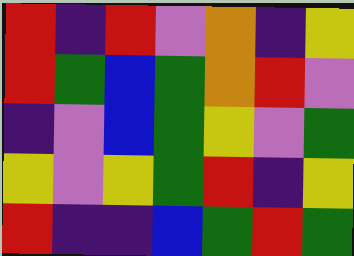[["red", "indigo", "red", "violet", "orange", "indigo", "yellow"], ["red", "green", "blue", "green", "orange", "red", "violet"], ["indigo", "violet", "blue", "green", "yellow", "violet", "green"], ["yellow", "violet", "yellow", "green", "red", "indigo", "yellow"], ["red", "indigo", "indigo", "blue", "green", "red", "green"]]